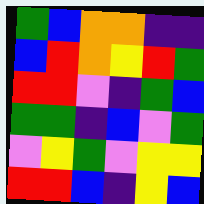[["green", "blue", "orange", "orange", "indigo", "indigo"], ["blue", "red", "orange", "yellow", "red", "green"], ["red", "red", "violet", "indigo", "green", "blue"], ["green", "green", "indigo", "blue", "violet", "green"], ["violet", "yellow", "green", "violet", "yellow", "yellow"], ["red", "red", "blue", "indigo", "yellow", "blue"]]